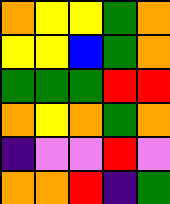[["orange", "yellow", "yellow", "green", "orange"], ["yellow", "yellow", "blue", "green", "orange"], ["green", "green", "green", "red", "red"], ["orange", "yellow", "orange", "green", "orange"], ["indigo", "violet", "violet", "red", "violet"], ["orange", "orange", "red", "indigo", "green"]]